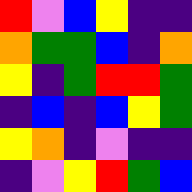[["red", "violet", "blue", "yellow", "indigo", "indigo"], ["orange", "green", "green", "blue", "indigo", "orange"], ["yellow", "indigo", "green", "red", "red", "green"], ["indigo", "blue", "indigo", "blue", "yellow", "green"], ["yellow", "orange", "indigo", "violet", "indigo", "indigo"], ["indigo", "violet", "yellow", "red", "green", "blue"]]